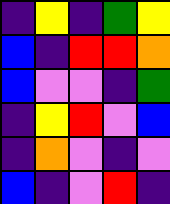[["indigo", "yellow", "indigo", "green", "yellow"], ["blue", "indigo", "red", "red", "orange"], ["blue", "violet", "violet", "indigo", "green"], ["indigo", "yellow", "red", "violet", "blue"], ["indigo", "orange", "violet", "indigo", "violet"], ["blue", "indigo", "violet", "red", "indigo"]]